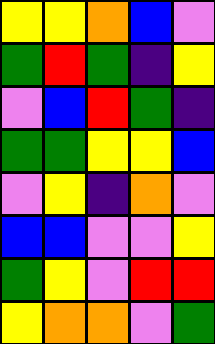[["yellow", "yellow", "orange", "blue", "violet"], ["green", "red", "green", "indigo", "yellow"], ["violet", "blue", "red", "green", "indigo"], ["green", "green", "yellow", "yellow", "blue"], ["violet", "yellow", "indigo", "orange", "violet"], ["blue", "blue", "violet", "violet", "yellow"], ["green", "yellow", "violet", "red", "red"], ["yellow", "orange", "orange", "violet", "green"]]